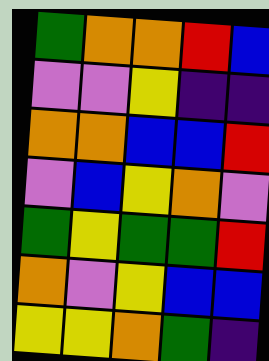[["green", "orange", "orange", "red", "blue"], ["violet", "violet", "yellow", "indigo", "indigo"], ["orange", "orange", "blue", "blue", "red"], ["violet", "blue", "yellow", "orange", "violet"], ["green", "yellow", "green", "green", "red"], ["orange", "violet", "yellow", "blue", "blue"], ["yellow", "yellow", "orange", "green", "indigo"]]